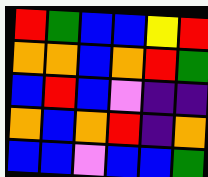[["red", "green", "blue", "blue", "yellow", "red"], ["orange", "orange", "blue", "orange", "red", "green"], ["blue", "red", "blue", "violet", "indigo", "indigo"], ["orange", "blue", "orange", "red", "indigo", "orange"], ["blue", "blue", "violet", "blue", "blue", "green"]]